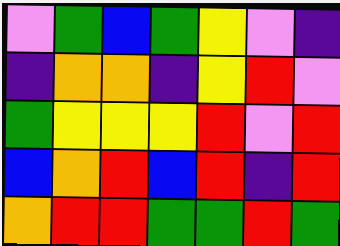[["violet", "green", "blue", "green", "yellow", "violet", "indigo"], ["indigo", "orange", "orange", "indigo", "yellow", "red", "violet"], ["green", "yellow", "yellow", "yellow", "red", "violet", "red"], ["blue", "orange", "red", "blue", "red", "indigo", "red"], ["orange", "red", "red", "green", "green", "red", "green"]]